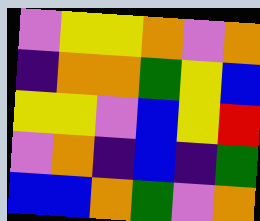[["violet", "yellow", "yellow", "orange", "violet", "orange"], ["indigo", "orange", "orange", "green", "yellow", "blue"], ["yellow", "yellow", "violet", "blue", "yellow", "red"], ["violet", "orange", "indigo", "blue", "indigo", "green"], ["blue", "blue", "orange", "green", "violet", "orange"]]